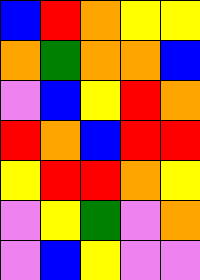[["blue", "red", "orange", "yellow", "yellow"], ["orange", "green", "orange", "orange", "blue"], ["violet", "blue", "yellow", "red", "orange"], ["red", "orange", "blue", "red", "red"], ["yellow", "red", "red", "orange", "yellow"], ["violet", "yellow", "green", "violet", "orange"], ["violet", "blue", "yellow", "violet", "violet"]]